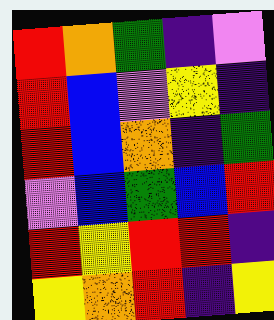[["red", "orange", "green", "indigo", "violet"], ["red", "blue", "violet", "yellow", "indigo"], ["red", "blue", "orange", "indigo", "green"], ["violet", "blue", "green", "blue", "red"], ["red", "yellow", "red", "red", "indigo"], ["yellow", "orange", "red", "indigo", "yellow"]]